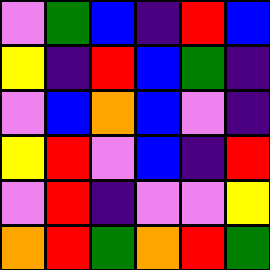[["violet", "green", "blue", "indigo", "red", "blue"], ["yellow", "indigo", "red", "blue", "green", "indigo"], ["violet", "blue", "orange", "blue", "violet", "indigo"], ["yellow", "red", "violet", "blue", "indigo", "red"], ["violet", "red", "indigo", "violet", "violet", "yellow"], ["orange", "red", "green", "orange", "red", "green"]]